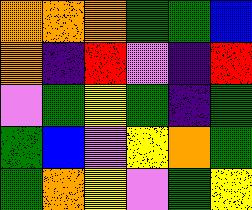[["orange", "orange", "orange", "green", "green", "blue"], ["orange", "indigo", "red", "violet", "indigo", "red"], ["violet", "green", "yellow", "green", "indigo", "green"], ["green", "blue", "violet", "yellow", "orange", "green"], ["green", "orange", "yellow", "violet", "green", "yellow"]]